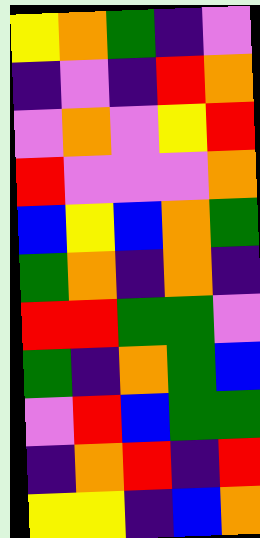[["yellow", "orange", "green", "indigo", "violet"], ["indigo", "violet", "indigo", "red", "orange"], ["violet", "orange", "violet", "yellow", "red"], ["red", "violet", "violet", "violet", "orange"], ["blue", "yellow", "blue", "orange", "green"], ["green", "orange", "indigo", "orange", "indigo"], ["red", "red", "green", "green", "violet"], ["green", "indigo", "orange", "green", "blue"], ["violet", "red", "blue", "green", "green"], ["indigo", "orange", "red", "indigo", "red"], ["yellow", "yellow", "indigo", "blue", "orange"]]